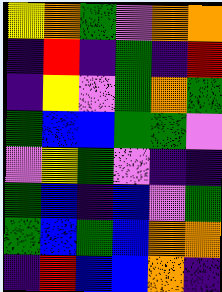[["yellow", "orange", "green", "violet", "orange", "orange"], ["indigo", "red", "indigo", "green", "indigo", "red"], ["indigo", "yellow", "violet", "green", "orange", "green"], ["green", "blue", "blue", "green", "green", "violet"], ["violet", "yellow", "green", "violet", "indigo", "indigo"], ["green", "blue", "indigo", "blue", "violet", "green"], ["green", "blue", "green", "blue", "orange", "orange"], ["indigo", "red", "blue", "blue", "orange", "indigo"]]